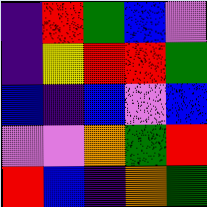[["indigo", "red", "green", "blue", "violet"], ["indigo", "yellow", "red", "red", "green"], ["blue", "indigo", "blue", "violet", "blue"], ["violet", "violet", "orange", "green", "red"], ["red", "blue", "indigo", "orange", "green"]]